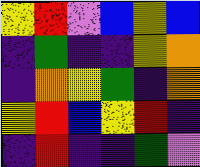[["yellow", "red", "violet", "blue", "yellow", "blue"], ["indigo", "green", "indigo", "indigo", "yellow", "orange"], ["indigo", "orange", "yellow", "green", "indigo", "orange"], ["yellow", "red", "blue", "yellow", "red", "indigo"], ["indigo", "red", "indigo", "indigo", "green", "violet"]]